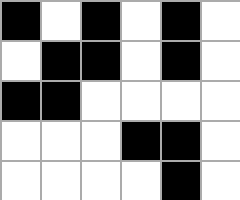[["black", "white", "black", "white", "black", "white"], ["white", "black", "black", "white", "black", "white"], ["black", "black", "white", "white", "white", "white"], ["white", "white", "white", "black", "black", "white"], ["white", "white", "white", "white", "black", "white"]]